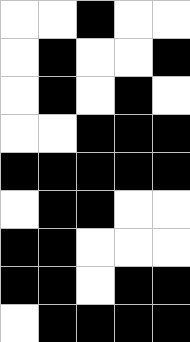[["white", "white", "black", "white", "white"], ["white", "black", "white", "white", "black"], ["white", "black", "white", "black", "white"], ["white", "white", "black", "black", "black"], ["black", "black", "black", "black", "black"], ["white", "black", "black", "white", "white"], ["black", "black", "white", "white", "white"], ["black", "black", "white", "black", "black"], ["white", "black", "black", "black", "black"]]